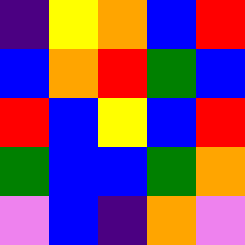[["indigo", "yellow", "orange", "blue", "red"], ["blue", "orange", "red", "green", "blue"], ["red", "blue", "yellow", "blue", "red"], ["green", "blue", "blue", "green", "orange"], ["violet", "blue", "indigo", "orange", "violet"]]